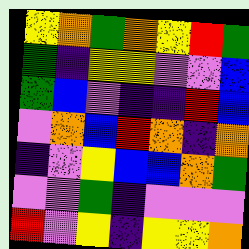[["yellow", "orange", "green", "orange", "yellow", "red", "green"], ["green", "indigo", "yellow", "yellow", "violet", "violet", "blue"], ["green", "blue", "violet", "indigo", "indigo", "red", "blue"], ["violet", "orange", "blue", "red", "orange", "indigo", "orange"], ["indigo", "violet", "yellow", "blue", "blue", "orange", "green"], ["violet", "violet", "green", "indigo", "violet", "violet", "violet"], ["red", "violet", "yellow", "indigo", "yellow", "yellow", "orange"]]